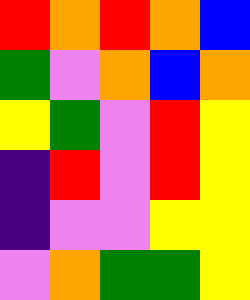[["red", "orange", "red", "orange", "blue"], ["green", "violet", "orange", "blue", "orange"], ["yellow", "green", "violet", "red", "yellow"], ["indigo", "red", "violet", "red", "yellow"], ["indigo", "violet", "violet", "yellow", "yellow"], ["violet", "orange", "green", "green", "yellow"]]